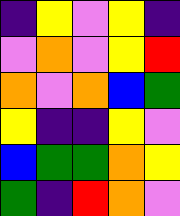[["indigo", "yellow", "violet", "yellow", "indigo"], ["violet", "orange", "violet", "yellow", "red"], ["orange", "violet", "orange", "blue", "green"], ["yellow", "indigo", "indigo", "yellow", "violet"], ["blue", "green", "green", "orange", "yellow"], ["green", "indigo", "red", "orange", "violet"]]